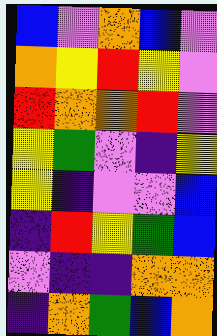[["blue", "violet", "orange", "blue", "violet"], ["orange", "yellow", "red", "yellow", "violet"], ["red", "orange", "orange", "red", "violet"], ["yellow", "green", "violet", "indigo", "yellow"], ["yellow", "indigo", "violet", "violet", "blue"], ["indigo", "red", "yellow", "green", "blue"], ["violet", "indigo", "indigo", "orange", "orange"], ["indigo", "orange", "green", "blue", "orange"]]